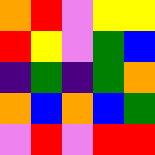[["orange", "red", "violet", "yellow", "yellow"], ["red", "yellow", "violet", "green", "blue"], ["indigo", "green", "indigo", "green", "orange"], ["orange", "blue", "orange", "blue", "green"], ["violet", "red", "violet", "red", "red"]]